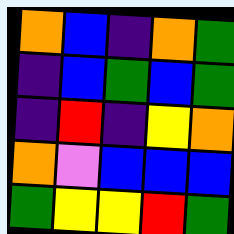[["orange", "blue", "indigo", "orange", "green"], ["indigo", "blue", "green", "blue", "green"], ["indigo", "red", "indigo", "yellow", "orange"], ["orange", "violet", "blue", "blue", "blue"], ["green", "yellow", "yellow", "red", "green"]]